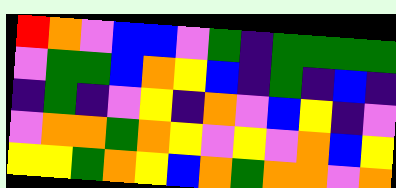[["red", "orange", "violet", "blue", "blue", "violet", "green", "indigo", "green", "green", "green", "green"], ["violet", "green", "green", "blue", "orange", "yellow", "blue", "indigo", "green", "indigo", "blue", "indigo"], ["indigo", "green", "indigo", "violet", "yellow", "indigo", "orange", "violet", "blue", "yellow", "indigo", "violet"], ["violet", "orange", "orange", "green", "orange", "yellow", "violet", "yellow", "violet", "orange", "blue", "yellow"], ["yellow", "yellow", "green", "orange", "yellow", "blue", "orange", "green", "orange", "orange", "violet", "orange"]]